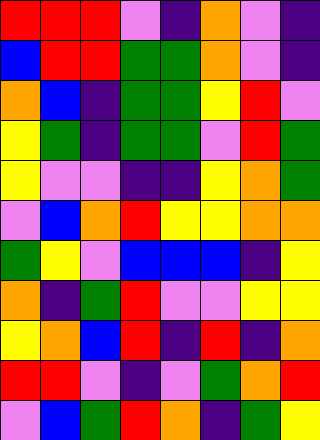[["red", "red", "red", "violet", "indigo", "orange", "violet", "indigo"], ["blue", "red", "red", "green", "green", "orange", "violet", "indigo"], ["orange", "blue", "indigo", "green", "green", "yellow", "red", "violet"], ["yellow", "green", "indigo", "green", "green", "violet", "red", "green"], ["yellow", "violet", "violet", "indigo", "indigo", "yellow", "orange", "green"], ["violet", "blue", "orange", "red", "yellow", "yellow", "orange", "orange"], ["green", "yellow", "violet", "blue", "blue", "blue", "indigo", "yellow"], ["orange", "indigo", "green", "red", "violet", "violet", "yellow", "yellow"], ["yellow", "orange", "blue", "red", "indigo", "red", "indigo", "orange"], ["red", "red", "violet", "indigo", "violet", "green", "orange", "red"], ["violet", "blue", "green", "red", "orange", "indigo", "green", "yellow"]]